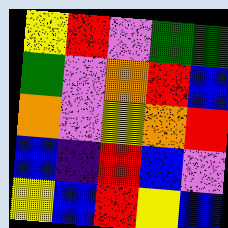[["yellow", "red", "violet", "green", "green"], ["green", "violet", "orange", "red", "blue"], ["orange", "violet", "yellow", "orange", "red"], ["blue", "indigo", "red", "blue", "violet"], ["yellow", "blue", "red", "yellow", "blue"]]